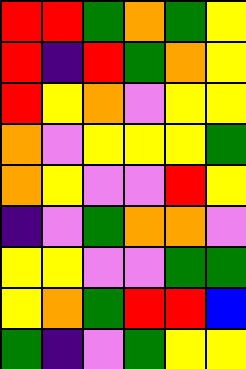[["red", "red", "green", "orange", "green", "yellow"], ["red", "indigo", "red", "green", "orange", "yellow"], ["red", "yellow", "orange", "violet", "yellow", "yellow"], ["orange", "violet", "yellow", "yellow", "yellow", "green"], ["orange", "yellow", "violet", "violet", "red", "yellow"], ["indigo", "violet", "green", "orange", "orange", "violet"], ["yellow", "yellow", "violet", "violet", "green", "green"], ["yellow", "orange", "green", "red", "red", "blue"], ["green", "indigo", "violet", "green", "yellow", "yellow"]]